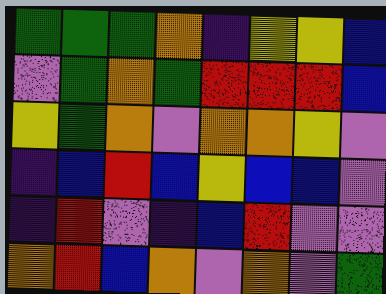[["green", "green", "green", "orange", "indigo", "yellow", "yellow", "blue"], ["violet", "green", "orange", "green", "red", "red", "red", "blue"], ["yellow", "green", "orange", "violet", "orange", "orange", "yellow", "violet"], ["indigo", "blue", "red", "blue", "yellow", "blue", "blue", "violet"], ["indigo", "red", "violet", "indigo", "blue", "red", "violet", "violet"], ["orange", "red", "blue", "orange", "violet", "orange", "violet", "green"]]